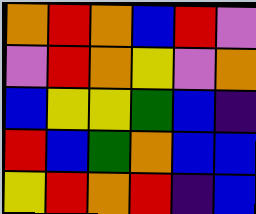[["orange", "red", "orange", "blue", "red", "violet"], ["violet", "red", "orange", "yellow", "violet", "orange"], ["blue", "yellow", "yellow", "green", "blue", "indigo"], ["red", "blue", "green", "orange", "blue", "blue"], ["yellow", "red", "orange", "red", "indigo", "blue"]]